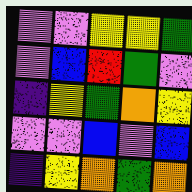[["violet", "violet", "yellow", "yellow", "green"], ["violet", "blue", "red", "green", "violet"], ["indigo", "yellow", "green", "orange", "yellow"], ["violet", "violet", "blue", "violet", "blue"], ["indigo", "yellow", "orange", "green", "orange"]]